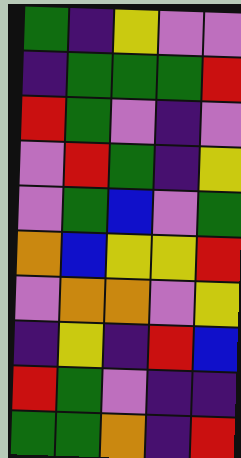[["green", "indigo", "yellow", "violet", "violet"], ["indigo", "green", "green", "green", "red"], ["red", "green", "violet", "indigo", "violet"], ["violet", "red", "green", "indigo", "yellow"], ["violet", "green", "blue", "violet", "green"], ["orange", "blue", "yellow", "yellow", "red"], ["violet", "orange", "orange", "violet", "yellow"], ["indigo", "yellow", "indigo", "red", "blue"], ["red", "green", "violet", "indigo", "indigo"], ["green", "green", "orange", "indigo", "red"]]